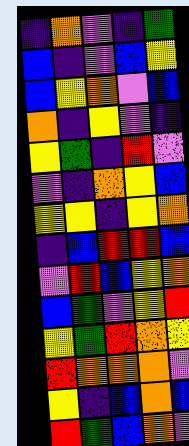[["indigo", "orange", "violet", "indigo", "green"], ["blue", "indigo", "violet", "blue", "yellow"], ["blue", "yellow", "orange", "violet", "blue"], ["orange", "indigo", "yellow", "violet", "indigo"], ["yellow", "green", "indigo", "red", "violet"], ["violet", "indigo", "orange", "yellow", "blue"], ["yellow", "yellow", "indigo", "yellow", "orange"], ["indigo", "blue", "red", "red", "blue"], ["violet", "red", "blue", "yellow", "orange"], ["blue", "green", "violet", "yellow", "red"], ["yellow", "green", "red", "orange", "yellow"], ["red", "orange", "orange", "orange", "violet"], ["yellow", "indigo", "blue", "orange", "blue"], ["red", "green", "blue", "orange", "violet"]]